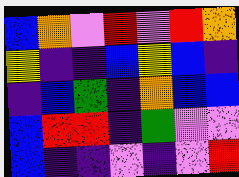[["blue", "orange", "violet", "red", "violet", "red", "orange"], ["yellow", "indigo", "indigo", "blue", "yellow", "blue", "indigo"], ["indigo", "blue", "green", "indigo", "orange", "blue", "blue"], ["blue", "red", "red", "indigo", "green", "violet", "violet"], ["blue", "indigo", "indigo", "violet", "indigo", "violet", "red"]]